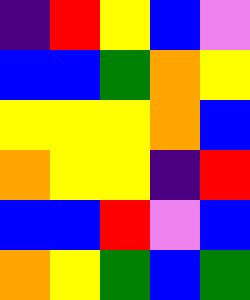[["indigo", "red", "yellow", "blue", "violet"], ["blue", "blue", "green", "orange", "yellow"], ["yellow", "yellow", "yellow", "orange", "blue"], ["orange", "yellow", "yellow", "indigo", "red"], ["blue", "blue", "red", "violet", "blue"], ["orange", "yellow", "green", "blue", "green"]]